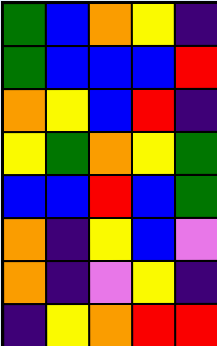[["green", "blue", "orange", "yellow", "indigo"], ["green", "blue", "blue", "blue", "red"], ["orange", "yellow", "blue", "red", "indigo"], ["yellow", "green", "orange", "yellow", "green"], ["blue", "blue", "red", "blue", "green"], ["orange", "indigo", "yellow", "blue", "violet"], ["orange", "indigo", "violet", "yellow", "indigo"], ["indigo", "yellow", "orange", "red", "red"]]